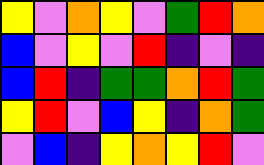[["yellow", "violet", "orange", "yellow", "violet", "green", "red", "orange"], ["blue", "violet", "yellow", "violet", "red", "indigo", "violet", "indigo"], ["blue", "red", "indigo", "green", "green", "orange", "red", "green"], ["yellow", "red", "violet", "blue", "yellow", "indigo", "orange", "green"], ["violet", "blue", "indigo", "yellow", "orange", "yellow", "red", "violet"]]